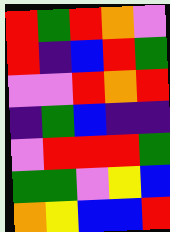[["red", "green", "red", "orange", "violet"], ["red", "indigo", "blue", "red", "green"], ["violet", "violet", "red", "orange", "red"], ["indigo", "green", "blue", "indigo", "indigo"], ["violet", "red", "red", "red", "green"], ["green", "green", "violet", "yellow", "blue"], ["orange", "yellow", "blue", "blue", "red"]]